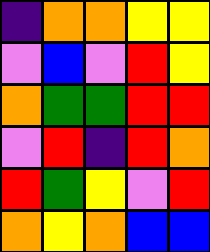[["indigo", "orange", "orange", "yellow", "yellow"], ["violet", "blue", "violet", "red", "yellow"], ["orange", "green", "green", "red", "red"], ["violet", "red", "indigo", "red", "orange"], ["red", "green", "yellow", "violet", "red"], ["orange", "yellow", "orange", "blue", "blue"]]